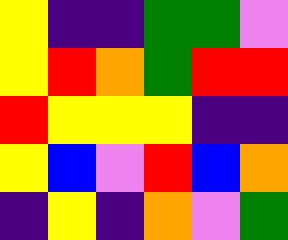[["yellow", "indigo", "indigo", "green", "green", "violet"], ["yellow", "red", "orange", "green", "red", "red"], ["red", "yellow", "yellow", "yellow", "indigo", "indigo"], ["yellow", "blue", "violet", "red", "blue", "orange"], ["indigo", "yellow", "indigo", "orange", "violet", "green"]]